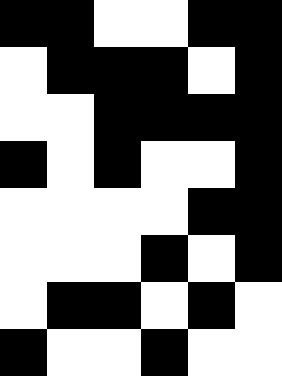[["black", "black", "white", "white", "black", "black"], ["white", "black", "black", "black", "white", "black"], ["white", "white", "black", "black", "black", "black"], ["black", "white", "black", "white", "white", "black"], ["white", "white", "white", "white", "black", "black"], ["white", "white", "white", "black", "white", "black"], ["white", "black", "black", "white", "black", "white"], ["black", "white", "white", "black", "white", "white"]]